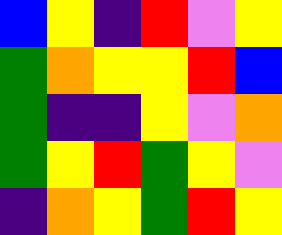[["blue", "yellow", "indigo", "red", "violet", "yellow"], ["green", "orange", "yellow", "yellow", "red", "blue"], ["green", "indigo", "indigo", "yellow", "violet", "orange"], ["green", "yellow", "red", "green", "yellow", "violet"], ["indigo", "orange", "yellow", "green", "red", "yellow"]]